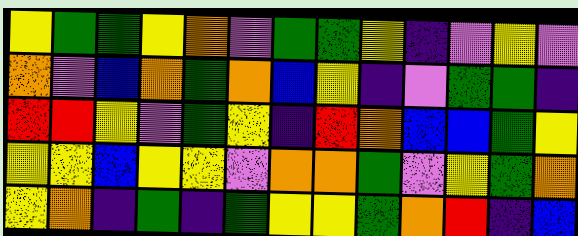[["yellow", "green", "green", "yellow", "orange", "violet", "green", "green", "yellow", "indigo", "violet", "yellow", "violet"], ["orange", "violet", "blue", "orange", "green", "orange", "blue", "yellow", "indigo", "violet", "green", "green", "indigo"], ["red", "red", "yellow", "violet", "green", "yellow", "indigo", "red", "orange", "blue", "blue", "green", "yellow"], ["yellow", "yellow", "blue", "yellow", "yellow", "violet", "orange", "orange", "green", "violet", "yellow", "green", "orange"], ["yellow", "orange", "indigo", "green", "indigo", "green", "yellow", "yellow", "green", "orange", "red", "indigo", "blue"]]